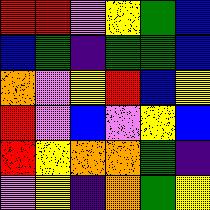[["red", "red", "violet", "yellow", "green", "blue"], ["blue", "green", "indigo", "green", "green", "blue"], ["orange", "violet", "yellow", "red", "blue", "yellow"], ["red", "violet", "blue", "violet", "yellow", "blue"], ["red", "yellow", "orange", "orange", "green", "indigo"], ["violet", "yellow", "indigo", "orange", "green", "yellow"]]